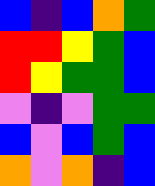[["blue", "indigo", "blue", "orange", "green"], ["red", "red", "yellow", "green", "blue"], ["red", "yellow", "green", "green", "blue"], ["violet", "indigo", "violet", "green", "green"], ["blue", "violet", "blue", "green", "blue"], ["orange", "violet", "orange", "indigo", "blue"]]